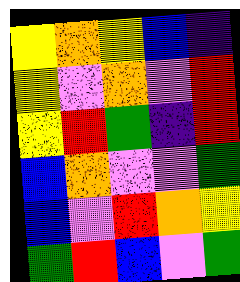[["yellow", "orange", "yellow", "blue", "indigo"], ["yellow", "violet", "orange", "violet", "red"], ["yellow", "red", "green", "indigo", "red"], ["blue", "orange", "violet", "violet", "green"], ["blue", "violet", "red", "orange", "yellow"], ["green", "red", "blue", "violet", "green"]]